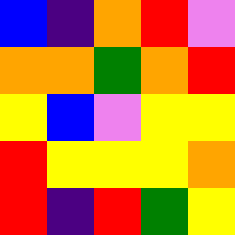[["blue", "indigo", "orange", "red", "violet"], ["orange", "orange", "green", "orange", "red"], ["yellow", "blue", "violet", "yellow", "yellow"], ["red", "yellow", "yellow", "yellow", "orange"], ["red", "indigo", "red", "green", "yellow"]]